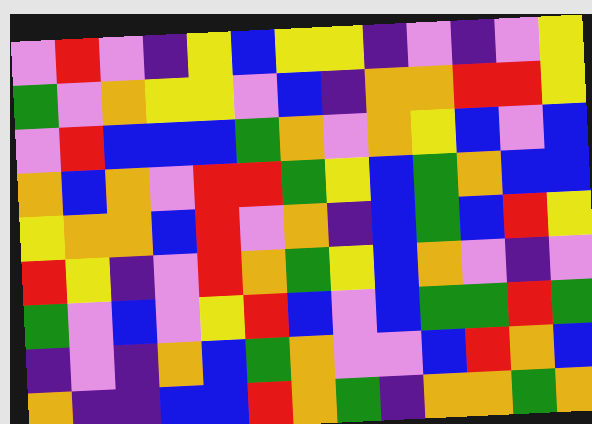[["violet", "red", "violet", "indigo", "yellow", "blue", "yellow", "yellow", "indigo", "violet", "indigo", "violet", "yellow"], ["green", "violet", "orange", "yellow", "yellow", "violet", "blue", "indigo", "orange", "orange", "red", "red", "yellow"], ["violet", "red", "blue", "blue", "blue", "green", "orange", "violet", "orange", "yellow", "blue", "violet", "blue"], ["orange", "blue", "orange", "violet", "red", "red", "green", "yellow", "blue", "green", "orange", "blue", "blue"], ["yellow", "orange", "orange", "blue", "red", "violet", "orange", "indigo", "blue", "green", "blue", "red", "yellow"], ["red", "yellow", "indigo", "violet", "red", "orange", "green", "yellow", "blue", "orange", "violet", "indigo", "violet"], ["green", "violet", "blue", "violet", "yellow", "red", "blue", "violet", "blue", "green", "green", "red", "green"], ["indigo", "violet", "indigo", "orange", "blue", "green", "orange", "violet", "violet", "blue", "red", "orange", "blue"], ["orange", "indigo", "indigo", "blue", "blue", "red", "orange", "green", "indigo", "orange", "orange", "green", "orange"]]